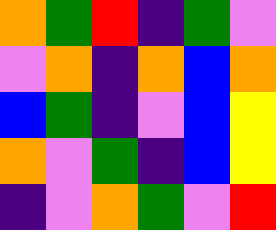[["orange", "green", "red", "indigo", "green", "violet"], ["violet", "orange", "indigo", "orange", "blue", "orange"], ["blue", "green", "indigo", "violet", "blue", "yellow"], ["orange", "violet", "green", "indigo", "blue", "yellow"], ["indigo", "violet", "orange", "green", "violet", "red"]]